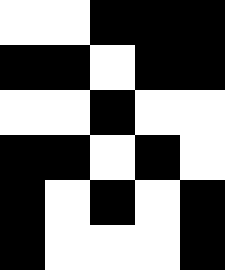[["white", "white", "black", "black", "black"], ["black", "black", "white", "black", "black"], ["white", "white", "black", "white", "white"], ["black", "black", "white", "black", "white"], ["black", "white", "black", "white", "black"], ["black", "white", "white", "white", "black"]]